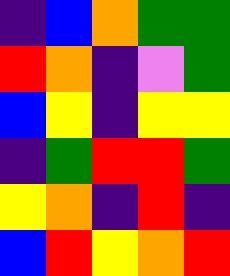[["indigo", "blue", "orange", "green", "green"], ["red", "orange", "indigo", "violet", "green"], ["blue", "yellow", "indigo", "yellow", "yellow"], ["indigo", "green", "red", "red", "green"], ["yellow", "orange", "indigo", "red", "indigo"], ["blue", "red", "yellow", "orange", "red"]]